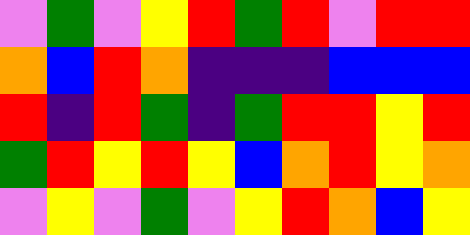[["violet", "green", "violet", "yellow", "red", "green", "red", "violet", "red", "red"], ["orange", "blue", "red", "orange", "indigo", "indigo", "indigo", "blue", "blue", "blue"], ["red", "indigo", "red", "green", "indigo", "green", "red", "red", "yellow", "red"], ["green", "red", "yellow", "red", "yellow", "blue", "orange", "red", "yellow", "orange"], ["violet", "yellow", "violet", "green", "violet", "yellow", "red", "orange", "blue", "yellow"]]